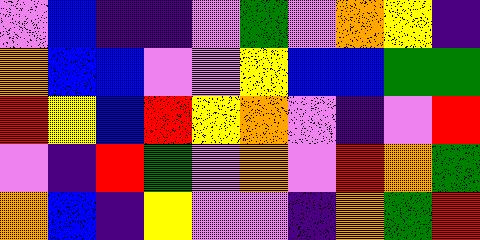[["violet", "blue", "indigo", "indigo", "violet", "green", "violet", "orange", "yellow", "indigo"], ["orange", "blue", "blue", "violet", "violet", "yellow", "blue", "blue", "green", "green"], ["red", "yellow", "blue", "red", "yellow", "orange", "violet", "indigo", "violet", "red"], ["violet", "indigo", "red", "green", "violet", "orange", "violet", "red", "orange", "green"], ["orange", "blue", "indigo", "yellow", "violet", "violet", "indigo", "orange", "green", "red"]]